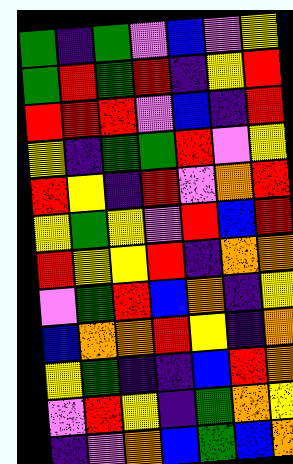[["green", "indigo", "green", "violet", "blue", "violet", "yellow"], ["green", "red", "green", "red", "indigo", "yellow", "red"], ["red", "red", "red", "violet", "blue", "indigo", "red"], ["yellow", "indigo", "green", "green", "red", "violet", "yellow"], ["red", "yellow", "indigo", "red", "violet", "orange", "red"], ["yellow", "green", "yellow", "violet", "red", "blue", "red"], ["red", "yellow", "yellow", "red", "indigo", "orange", "orange"], ["violet", "green", "red", "blue", "orange", "indigo", "yellow"], ["blue", "orange", "orange", "red", "yellow", "indigo", "orange"], ["yellow", "green", "indigo", "indigo", "blue", "red", "orange"], ["violet", "red", "yellow", "indigo", "green", "orange", "yellow"], ["indigo", "violet", "orange", "blue", "green", "blue", "orange"]]